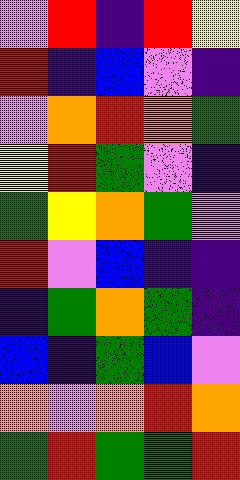[["violet", "red", "indigo", "red", "yellow"], ["red", "indigo", "blue", "violet", "indigo"], ["violet", "orange", "red", "orange", "green"], ["yellow", "red", "green", "violet", "indigo"], ["green", "yellow", "orange", "green", "violet"], ["red", "violet", "blue", "indigo", "indigo"], ["indigo", "green", "orange", "green", "indigo"], ["blue", "indigo", "green", "blue", "violet"], ["orange", "violet", "orange", "red", "orange"], ["green", "red", "green", "green", "red"]]